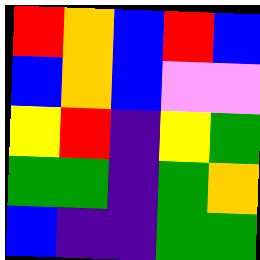[["red", "orange", "blue", "red", "blue"], ["blue", "orange", "blue", "violet", "violet"], ["yellow", "red", "indigo", "yellow", "green"], ["green", "green", "indigo", "green", "orange"], ["blue", "indigo", "indigo", "green", "green"]]